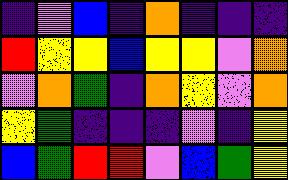[["indigo", "violet", "blue", "indigo", "orange", "indigo", "indigo", "indigo"], ["red", "yellow", "yellow", "blue", "yellow", "yellow", "violet", "orange"], ["violet", "orange", "green", "indigo", "orange", "yellow", "violet", "orange"], ["yellow", "green", "indigo", "indigo", "indigo", "violet", "indigo", "yellow"], ["blue", "green", "red", "red", "violet", "blue", "green", "yellow"]]